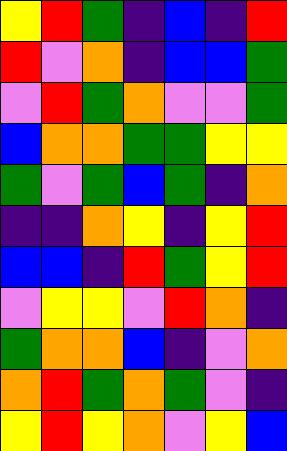[["yellow", "red", "green", "indigo", "blue", "indigo", "red"], ["red", "violet", "orange", "indigo", "blue", "blue", "green"], ["violet", "red", "green", "orange", "violet", "violet", "green"], ["blue", "orange", "orange", "green", "green", "yellow", "yellow"], ["green", "violet", "green", "blue", "green", "indigo", "orange"], ["indigo", "indigo", "orange", "yellow", "indigo", "yellow", "red"], ["blue", "blue", "indigo", "red", "green", "yellow", "red"], ["violet", "yellow", "yellow", "violet", "red", "orange", "indigo"], ["green", "orange", "orange", "blue", "indigo", "violet", "orange"], ["orange", "red", "green", "orange", "green", "violet", "indigo"], ["yellow", "red", "yellow", "orange", "violet", "yellow", "blue"]]